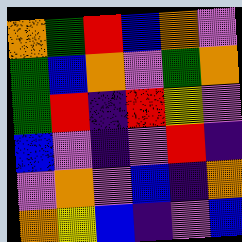[["orange", "green", "red", "blue", "orange", "violet"], ["green", "blue", "orange", "violet", "green", "orange"], ["green", "red", "indigo", "red", "yellow", "violet"], ["blue", "violet", "indigo", "violet", "red", "indigo"], ["violet", "orange", "violet", "blue", "indigo", "orange"], ["orange", "yellow", "blue", "indigo", "violet", "blue"]]